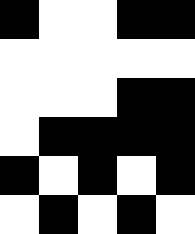[["black", "white", "white", "black", "black"], ["white", "white", "white", "white", "white"], ["white", "white", "white", "black", "black"], ["white", "black", "black", "black", "black"], ["black", "white", "black", "white", "black"], ["white", "black", "white", "black", "white"]]